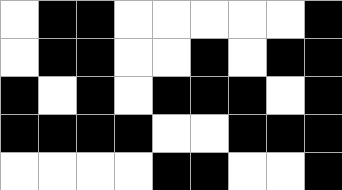[["white", "black", "black", "white", "white", "white", "white", "white", "black"], ["white", "black", "black", "white", "white", "black", "white", "black", "black"], ["black", "white", "black", "white", "black", "black", "black", "white", "black"], ["black", "black", "black", "black", "white", "white", "black", "black", "black"], ["white", "white", "white", "white", "black", "black", "white", "white", "black"]]